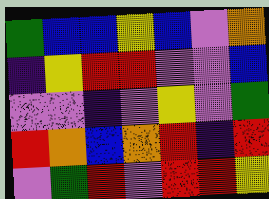[["green", "blue", "blue", "yellow", "blue", "violet", "orange"], ["indigo", "yellow", "red", "red", "violet", "violet", "blue"], ["violet", "violet", "indigo", "violet", "yellow", "violet", "green"], ["red", "orange", "blue", "orange", "red", "indigo", "red"], ["violet", "green", "red", "violet", "red", "red", "yellow"]]